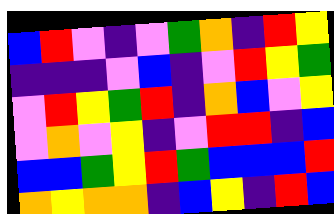[["blue", "red", "violet", "indigo", "violet", "green", "orange", "indigo", "red", "yellow"], ["indigo", "indigo", "indigo", "violet", "blue", "indigo", "violet", "red", "yellow", "green"], ["violet", "red", "yellow", "green", "red", "indigo", "orange", "blue", "violet", "yellow"], ["violet", "orange", "violet", "yellow", "indigo", "violet", "red", "red", "indigo", "blue"], ["blue", "blue", "green", "yellow", "red", "green", "blue", "blue", "blue", "red"], ["orange", "yellow", "orange", "orange", "indigo", "blue", "yellow", "indigo", "red", "blue"]]